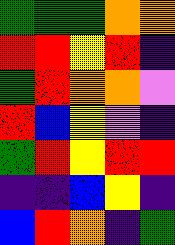[["green", "green", "green", "orange", "orange"], ["red", "red", "yellow", "red", "indigo"], ["green", "red", "orange", "orange", "violet"], ["red", "blue", "yellow", "violet", "indigo"], ["green", "red", "yellow", "red", "red"], ["indigo", "indigo", "blue", "yellow", "indigo"], ["blue", "red", "orange", "indigo", "green"]]